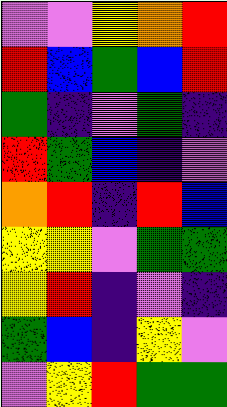[["violet", "violet", "yellow", "orange", "red"], ["red", "blue", "green", "blue", "red"], ["green", "indigo", "violet", "green", "indigo"], ["red", "green", "blue", "indigo", "violet"], ["orange", "red", "indigo", "red", "blue"], ["yellow", "yellow", "violet", "green", "green"], ["yellow", "red", "indigo", "violet", "indigo"], ["green", "blue", "indigo", "yellow", "violet"], ["violet", "yellow", "red", "green", "green"]]